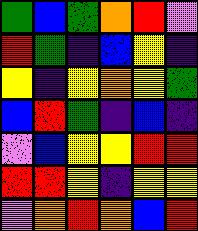[["green", "blue", "green", "orange", "red", "violet"], ["red", "green", "indigo", "blue", "yellow", "indigo"], ["yellow", "indigo", "yellow", "orange", "yellow", "green"], ["blue", "red", "green", "indigo", "blue", "indigo"], ["violet", "blue", "yellow", "yellow", "red", "red"], ["red", "red", "yellow", "indigo", "yellow", "yellow"], ["violet", "orange", "red", "orange", "blue", "red"]]